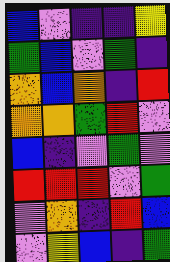[["blue", "violet", "indigo", "indigo", "yellow"], ["green", "blue", "violet", "green", "indigo"], ["orange", "blue", "orange", "indigo", "red"], ["orange", "orange", "green", "red", "violet"], ["blue", "indigo", "violet", "green", "violet"], ["red", "red", "red", "violet", "green"], ["violet", "orange", "indigo", "red", "blue"], ["violet", "yellow", "blue", "indigo", "green"]]